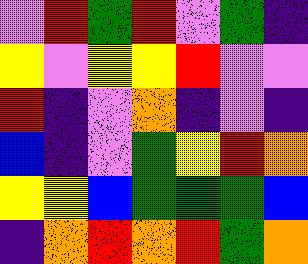[["violet", "red", "green", "red", "violet", "green", "indigo"], ["yellow", "violet", "yellow", "yellow", "red", "violet", "violet"], ["red", "indigo", "violet", "orange", "indigo", "violet", "indigo"], ["blue", "indigo", "violet", "green", "yellow", "red", "orange"], ["yellow", "yellow", "blue", "green", "green", "green", "blue"], ["indigo", "orange", "red", "orange", "red", "green", "orange"]]